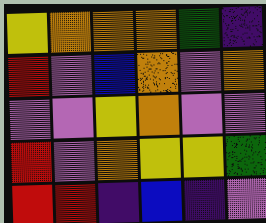[["yellow", "orange", "orange", "orange", "green", "indigo"], ["red", "violet", "blue", "orange", "violet", "orange"], ["violet", "violet", "yellow", "orange", "violet", "violet"], ["red", "violet", "orange", "yellow", "yellow", "green"], ["red", "red", "indigo", "blue", "indigo", "violet"]]